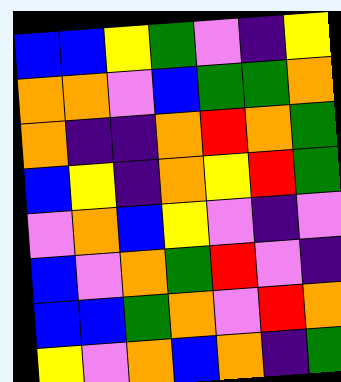[["blue", "blue", "yellow", "green", "violet", "indigo", "yellow"], ["orange", "orange", "violet", "blue", "green", "green", "orange"], ["orange", "indigo", "indigo", "orange", "red", "orange", "green"], ["blue", "yellow", "indigo", "orange", "yellow", "red", "green"], ["violet", "orange", "blue", "yellow", "violet", "indigo", "violet"], ["blue", "violet", "orange", "green", "red", "violet", "indigo"], ["blue", "blue", "green", "orange", "violet", "red", "orange"], ["yellow", "violet", "orange", "blue", "orange", "indigo", "green"]]